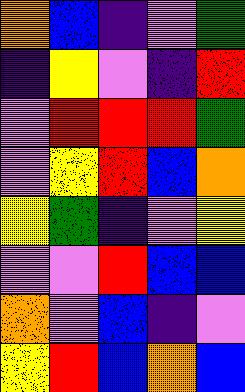[["orange", "blue", "indigo", "violet", "green"], ["indigo", "yellow", "violet", "indigo", "red"], ["violet", "red", "red", "red", "green"], ["violet", "yellow", "red", "blue", "orange"], ["yellow", "green", "indigo", "violet", "yellow"], ["violet", "violet", "red", "blue", "blue"], ["orange", "violet", "blue", "indigo", "violet"], ["yellow", "red", "blue", "orange", "blue"]]